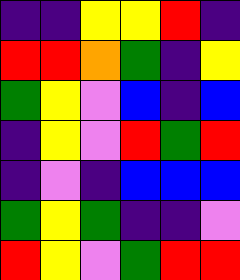[["indigo", "indigo", "yellow", "yellow", "red", "indigo"], ["red", "red", "orange", "green", "indigo", "yellow"], ["green", "yellow", "violet", "blue", "indigo", "blue"], ["indigo", "yellow", "violet", "red", "green", "red"], ["indigo", "violet", "indigo", "blue", "blue", "blue"], ["green", "yellow", "green", "indigo", "indigo", "violet"], ["red", "yellow", "violet", "green", "red", "red"]]